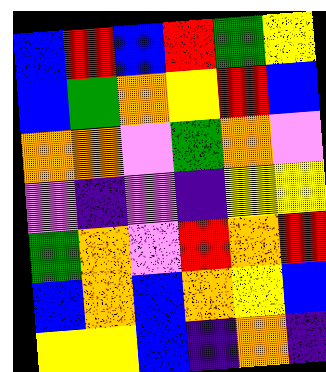[["blue", "red", "blue", "red", "green", "yellow"], ["blue", "green", "orange", "yellow", "red", "blue"], ["orange", "orange", "violet", "green", "orange", "violet"], ["violet", "indigo", "violet", "indigo", "yellow", "yellow"], ["green", "orange", "violet", "red", "orange", "red"], ["blue", "orange", "blue", "orange", "yellow", "blue"], ["yellow", "yellow", "blue", "indigo", "orange", "indigo"]]